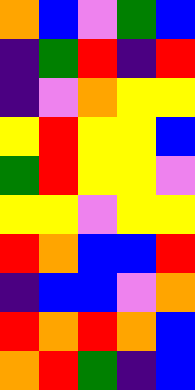[["orange", "blue", "violet", "green", "blue"], ["indigo", "green", "red", "indigo", "red"], ["indigo", "violet", "orange", "yellow", "yellow"], ["yellow", "red", "yellow", "yellow", "blue"], ["green", "red", "yellow", "yellow", "violet"], ["yellow", "yellow", "violet", "yellow", "yellow"], ["red", "orange", "blue", "blue", "red"], ["indigo", "blue", "blue", "violet", "orange"], ["red", "orange", "red", "orange", "blue"], ["orange", "red", "green", "indigo", "blue"]]